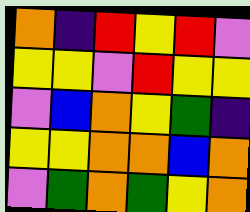[["orange", "indigo", "red", "yellow", "red", "violet"], ["yellow", "yellow", "violet", "red", "yellow", "yellow"], ["violet", "blue", "orange", "yellow", "green", "indigo"], ["yellow", "yellow", "orange", "orange", "blue", "orange"], ["violet", "green", "orange", "green", "yellow", "orange"]]